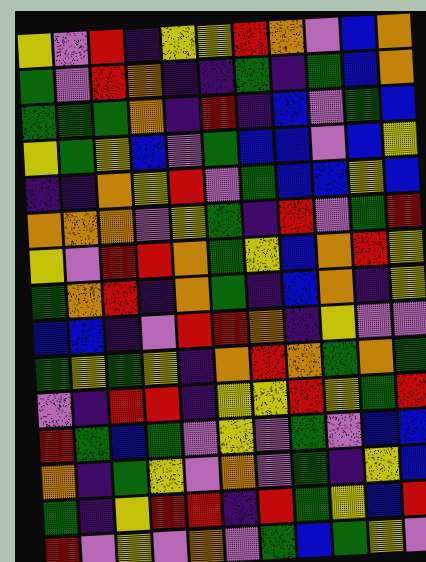[["yellow", "violet", "red", "indigo", "yellow", "yellow", "red", "orange", "violet", "blue", "orange"], ["green", "violet", "red", "orange", "indigo", "indigo", "green", "indigo", "green", "blue", "orange"], ["green", "green", "green", "orange", "indigo", "red", "indigo", "blue", "violet", "green", "blue"], ["yellow", "green", "yellow", "blue", "violet", "green", "blue", "blue", "violet", "blue", "yellow"], ["indigo", "indigo", "orange", "yellow", "red", "violet", "green", "blue", "blue", "yellow", "blue"], ["orange", "orange", "orange", "violet", "yellow", "green", "indigo", "red", "violet", "green", "red"], ["yellow", "violet", "red", "red", "orange", "green", "yellow", "blue", "orange", "red", "yellow"], ["green", "orange", "red", "indigo", "orange", "green", "indigo", "blue", "orange", "indigo", "yellow"], ["blue", "blue", "indigo", "violet", "red", "red", "orange", "indigo", "yellow", "violet", "violet"], ["green", "yellow", "green", "yellow", "indigo", "orange", "red", "orange", "green", "orange", "green"], ["violet", "indigo", "red", "red", "indigo", "yellow", "yellow", "red", "yellow", "green", "red"], ["red", "green", "blue", "green", "violet", "yellow", "violet", "green", "violet", "blue", "blue"], ["orange", "indigo", "green", "yellow", "violet", "orange", "violet", "green", "indigo", "yellow", "blue"], ["green", "indigo", "yellow", "red", "red", "indigo", "red", "green", "yellow", "blue", "red"], ["red", "violet", "yellow", "violet", "orange", "violet", "green", "blue", "green", "yellow", "violet"]]